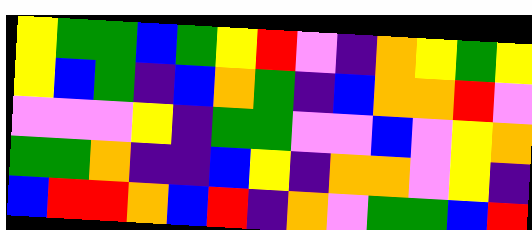[["yellow", "green", "green", "blue", "green", "yellow", "red", "violet", "indigo", "orange", "yellow", "green", "yellow"], ["yellow", "blue", "green", "indigo", "blue", "orange", "green", "indigo", "blue", "orange", "orange", "red", "violet"], ["violet", "violet", "violet", "yellow", "indigo", "green", "green", "violet", "violet", "blue", "violet", "yellow", "orange"], ["green", "green", "orange", "indigo", "indigo", "blue", "yellow", "indigo", "orange", "orange", "violet", "yellow", "indigo"], ["blue", "red", "red", "orange", "blue", "red", "indigo", "orange", "violet", "green", "green", "blue", "red"]]